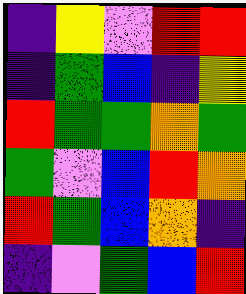[["indigo", "yellow", "violet", "red", "red"], ["indigo", "green", "blue", "indigo", "yellow"], ["red", "green", "green", "orange", "green"], ["green", "violet", "blue", "red", "orange"], ["red", "green", "blue", "orange", "indigo"], ["indigo", "violet", "green", "blue", "red"]]